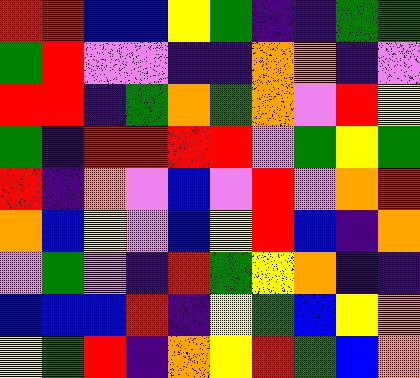[["red", "red", "blue", "blue", "yellow", "green", "indigo", "indigo", "green", "green"], ["green", "red", "violet", "violet", "indigo", "indigo", "orange", "orange", "indigo", "violet"], ["red", "red", "indigo", "green", "orange", "green", "orange", "violet", "red", "yellow"], ["green", "indigo", "red", "red", "red", "red", "violet", "green", "yellow", "green"], ["red", "indigo", "orange", "violet", "blue", "violet", "red", "violet", "orange", "red"], ["orange", "blue", "yellow", "violet", "blue", "yellow", "red", "blue", "indigo", "orange"], ["violet", "green", "violet", "indigo", "red", "green", "yellow", "orange", "indigo", "indigo"], ["blue", "blue", "blue", "red", "indigo", "yellow", "green", "blue", "yellow", "orange"], ["yellow", "green", "red", "indigo", "orange", "yellow", "red", "green", "blue", "orange"]]